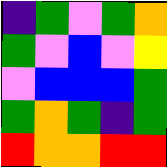[["indigo", "green", "violet", "green", "orange"], ["green", "violet", "blue", "violet", "yellow"], ["violet", "blue", "blue", "blue", "green"], ["green", "orange", "green", "indigo", "green"], ["red", "orange", "orange", "red", "red"]]